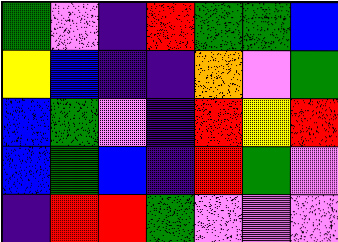[["green", "violet", "indigo", "red", "green", "green", "blue"], ["yellow", "blue", "indigo", "indigo", "orange", "violet", "green"], ["blue", "green", "violet", "indigo", "red", "yellow", "red"], ["blue", "green", "blue", "indigo", "red", "green", "violet"], ["indigo", "red", "red", "green", "violet", "violet", "violet"]]